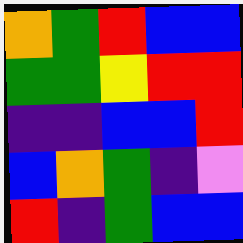[["orange", "green", "red", "blue", "blue"], ["green", "green", "yellow", "red", "red"], ["indigo", "indigo", "blue", "blue", "red"], ["blue", "orange", "green", "indigo", "violet"], ["red", "indigo", "green", "blue", "blue"]]